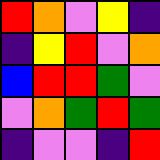[["red", "orange", "violet", "yellow", "indigo"], ["indigo", "yellow", "red", "violet", "orange"], ["blue", "red", "red", "green", "violet"], ["violet", "orange", "green", "red", "green"], ["indigo", "violet", "violet", "indigo", "red"]]